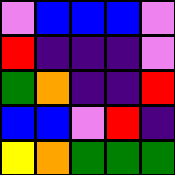[["violet", "blue", "blue", "blue", "violet"], ["red", "indigo", "indigo", "indigo", "violet"], ["green", "orange", "indigo", "indigo", "red"], ["blue", "blue", "violet", "red", "indigo"], ["yellow", "orange", "green", "green", "green"]]